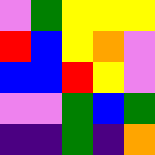[["violet", "green", "yellow", "yellow", "yellow"], ["red", "blue", "yellow", "orange", "violet"], ["blue", "blue", "red", "yellow", "violet"], ["violet", "violet", "green", "blue", "green"], ["indigo", "indigo", "green", "indigo", "orange"]]